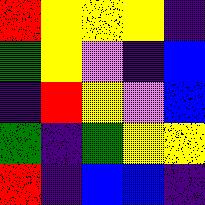[["red", "yellow", "yellow", "yellow", "indigo"], ["green", "yellow", "violet", "indigo", "blue"], ["indigo", "red", "yellow", "violet", "blue"], ["green", "indigo", "green", "yellow", "yellow"], ["red", "indigo", "blue", "blue", "indigo"]]